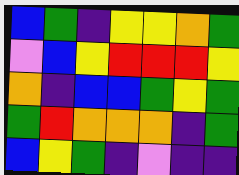[["blue", "green", "indigo", "yellow", "yellow", "orange", "green"], ["violet", "blue", "yellow", "red", "red", "red", "yellow"], ["orange", "indigo", "blue", "blue", "green", "yellow", "green"], ["green", "red", "orange", "orange", "orange", "indigo", "green"], ["blue", "yellow", "green", "indigo", "violet", "indigo", "indigo"]]